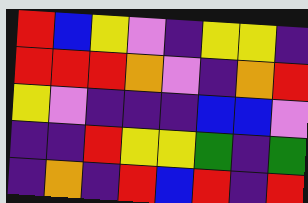[["red", "blue", "yellow", "violet", "indigo", "yellow", "yellow", "indigo"], ["red", "red", "red", "orange", "violet", "indigo", "orange", "red"], ["yellow", "violet", "indigo", "indigo", "indigo", "blue", "blue", "violet"], ["indigo", "indigo", "red", "yellow", "yellow", "green", "indigo", "green"], ["indigo", "orange", "indigo", "red", "blue", "red", "indigo", "red"]]